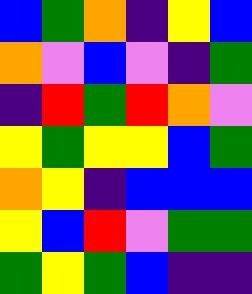[["blue", "green", "orange", "indigo", "yellow", "blue"], ["orange", "violet", "blue", "violet", "indigo", "green"], ["indigo", "red", "green", "red", "orange", "violet"], ["yellow", "green", "yellow", "yellow", "blue", "green"], ["orange", "yellow", "indigo", "blue", "blue", "blue"], ["yellow", "blue", "red", "violet", "green", "green"], ["green", "yellow", "green", "blue", "indigo", "indigo"]]